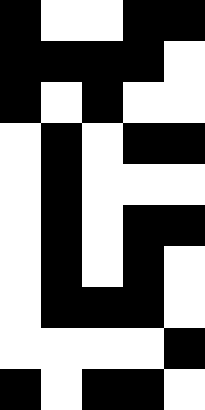[["black", "white", "white", "black", "black"], ["black", "black", "black", "black", "white"], ["black", "white", "black", "white", "white"], ["white", "black", "white", "black", "black"], ["white", "black", "white", "white", "white"], ["white", "black", "white", "black", "black"], ["white", "black", "white", "black", "white"], ["white", "black", "black", "black", "white"], ["white", "white", "white", "white", "black"], ["black", "white", "black", "black", "white"]]